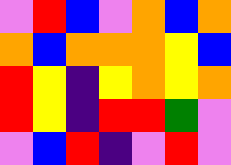[["violet", "red", "blue", "violet", "orange", "blue", "orange"], ["orange", "blue", "orange", "orange", "orange", "yellow", "blue"], ["red", "yellow", "indigo", "yellow", "orange", "yellow", "orange"], ["red", "yellow", "indigo", "red", "red", "green", "violet"], ["violet", "blue", "red", "indigo", "violet", "red", "violet"]]